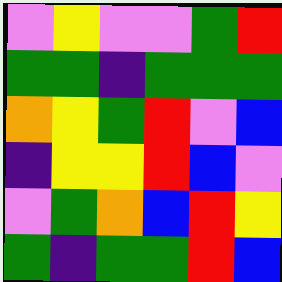[["violet", "yellow", "violet", "violet", "green", "red"], ["green", "green", "indigo", "green", "green", "green"], ["orange", "yellow", "green", "red", "violet", "blue"], ["indigo", "yellow", "yellow", "red", "blue", "violet"], ["violet", "green", "orange", "blue", "red", "yellow"], ["green", "indigo", "green", "green", "red", "blue"]]